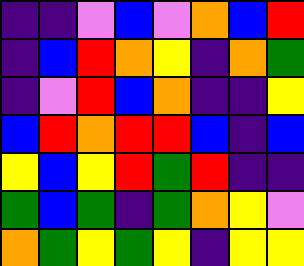[["indigo", "indigo", "violet", "blue", "violet", "orange", "blue", "red"], ["indigo", "blue", "red", "orange", "yellow", "indigo", "orange", "green"], ["indigo", "violet", "red", "blue", "orange", "indigo", "indigo", "yellow"], ["blue", "red", "orange", "red", "red", "blue", "indigo", "blue"], ["yellow", "blue", "yellow", "red", "green", "red", "indigo", "indigo"], ["green", "blue", "green", "indigo", "green", "orange", "yellow", "violet"], ["orange", "green", "yellow", "green", "yellow", "indigo", "yellow", "yellow"]]